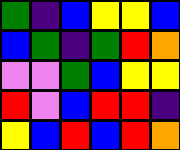[["green", "indigo", "blue", "yellow", "yellow", "blue"], ["blue", "green", "indigo", "green", "red", "orange"], ["violet", "violet", "green", "blue", "yellow", "yellow"], ["red", "violet", "blue", "red", "red", "indigo"], ["yellow", "blue", "red", "blue", "red", "orange"]]